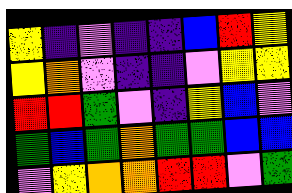[["yellow", "indigo", "violet", "indigo", "indigo", "blue", "red", "yellow"], ["yellow", "orange", "violet", "indigo", "indigo", "violet", "yellow", "yellow"], ["red", "red", "green", "violet", "indigo", "yellow", "blue", "violet"], ["green", "blue", "green", "orange", "green", "green", "blue", "blue"], ["violet", "yellow", "orange", "orange", "red", "red", "violet", "green"]]